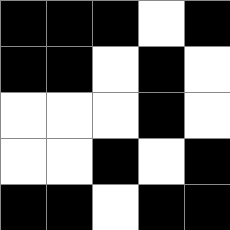[["black", "black", "black", "white", "black"], ["black", "black", "white", "black", "white"], ["white", "white", "white", "black", "white"], ["white", "white", "black", "white", "black"], ["black", "black", "white", "black", "black"]]